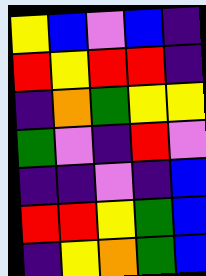[["yellow", "blue", "violet", "blue", "indigo"], ["red", "yellow", "red", "red", "indigo"], ["indigo", "orange", "green", "yellow", "yellow"], ["green", "violet", "indigo", "red", "violet"], ["indigo", "indigo", "violet", "indigo", "blue"], ["red", "red", "yellow", "green", "blue"], ["indigo", "yellow", "orange", "green", "blue"]]